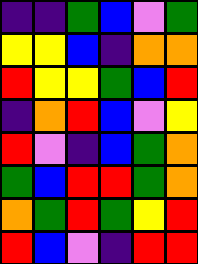[["indigo", "indigo", "green", "blue", "violet", "green"], ["yellow", "yellow", "blue", "indigo", "orange", "orange"], ["red", "yellow", "yellow", "green", "blue", "red"], ["indigo", "orange", "red", "blue", "violet", "yellow"], ["red", "violet", "indigo", "blue", "green", "orange"], ["green", "blue", "red", "red", "green", "orange"], ["orange", "green", "red", "green", "yellow", "red"], ["red", "blue", "violet", "indigo", "red", "red"]]